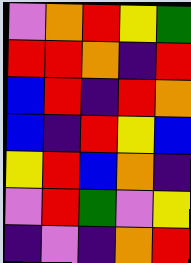[["violet", "orange", "red", "yellow", "green"], ["red", "red", "orange", "indigo", "red"], ["blue", "red", "indigo", "red", "orange"], ["blue", "indigo", "red", "yellow", "blue"], ["yellow", "red", "blue", "orange", "indigo"], ["violet", "red", "green", "violet", "yellow"], ["indigo", "violet", "indigo", "orange", "red"]]